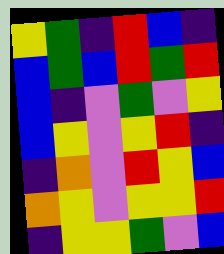[["yellow", "green", "indigo", "red", "blue", "indigo"], ["blue", "green", "blue", "red", "green", "red"], ["blue", "indigo", "violet", "green", "violet", "yellow"], ["blue", "yellow", "violet", "yellow", "red", "indigo"], ["indigo", "orange", "violet", "red", "yellow", "blue"], ["orange", "yellow", "violet", "yellow", "yellow", "red"], ["indigo", "yellow", "yellow", "green", "violet", "blue"]]